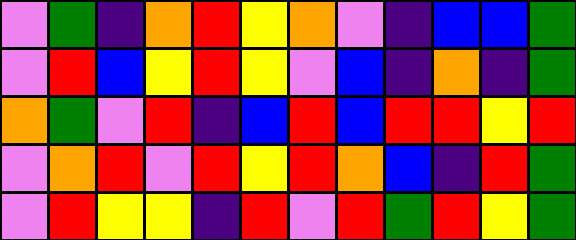[["violet", "green", "indigo", "orange", "red", "yellow", "orange", "violet", "indigo", "blue", "blue", "green"], ["violet", "red", "blue", "yellow", "red", "yellow", "violet", "blue", "indigo", "orange", "indigo", "green"], ["orange", "green", "violet", "red", "indigo", "blue", "red", "blue", "red", "red", "yellow", "red"], ["violet", "orange", "red", "violet", "red", "yellow", "red", "orange", "blue", "indigo", "red", "green"], ["violet", "red", "yellow", "yellow", "indigo", "red", "violet", "red", "green", "red", "yellow", "green"]]